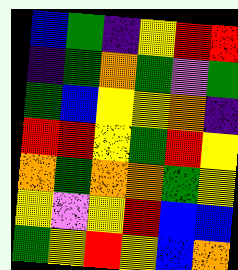[["blue", "green", "indigo", "yellow", "red", "red"], ["indigo", "green", "orange", "green", "violet", "green"], ["green", "blue", "yellow", "yellow", "orange", "indigo"], ["red", "red", "yellow", "green", "red", "yellow"], ["orange", "green", "orange", "orange", "green", "yellow"], ["yellow", "violet", "yellow", "red", "blue", "blue"], ["green", "yellow", "red", "yellow", "blue", "orange"]]